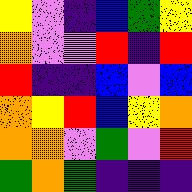[["yellow", "violet", "indigo", "blue", "green", "yellow"], ["orange", "violet", "violet", "red", "indigo", "red"], ["red", "indigo", "indigo", "blue", "violet", "blue"], ["orange", "yellow", "red", "blue", "yellow", "orange"], ["orange", "orange", "violet", "green", "violet", "red"], ["green", "orange", "green", "indigo", "indigo", "indigo"]]